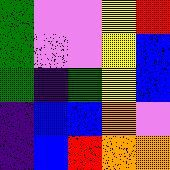[["green", "violet", "violet", "yellow", "red"], ["green", "violet", "violet", "yellow", "blue"], ["green", "indigo", "green", "yellow", "blue"], ["indigo", "blue", "blue", "orange", "violet"], ["indigo", "blue", "red", "orange", "orange"]]